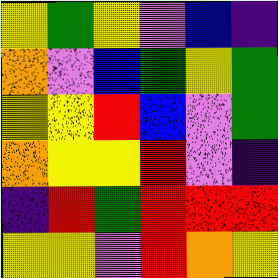[["yellow", "green", "yellow", "violet", "blue", "indigo"], ["orange", "violet", "blue", "green", "yellow", "green"], ["yellow", "yellow", "red", "blue", "violet", "green"], ["orange", "yellow", "yellow", "red", "violet", "indigo"], ["indigo", "red", "green", "red", "red", "red"], ["yellow", "yellow", "violet", "red", "orange", "yellow"]]